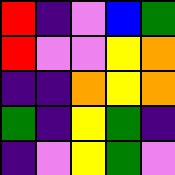[["red", "indigo", "violet", "blue", "green"], ["red", "violet", "violet", "yellow", "orange"], ["indigo", "indigo", "orange", "yellow", "orange"], ["green", "indigo", "yellow", "green", "indigo"], ["indigo", "violet", "yellow", "green", "violet"]]